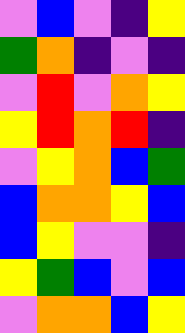[["violet", "blue", "violet", "indigo", "yellow"], ["green", "orange", "indigo", "violet", "indigo"], ["violet", "red", "violet", "orange", "yellow"], ["yellow", "red", "orange", "red", "indigo"], ["violet", "yellow", "orange", "blue", "green"], ["blue", "orange", "orange", "yellow", "blue"], ["blue", "yellow", "violet", "violet", "indigo"], ["yellow", "green", "blue", "violet", "blue"], ["violet", "orange", "orange", "blue", "yellow"]]